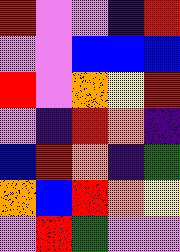[["red", "violet", "violet", "indigo", "red"], ["violet", "violet", "blue", "blue", "blue"], ["red", "violet", "orange", "yellow", "red"], ["violet", "indigo", "red", "orange", "indigo"], ["blue", "red", "orange", "indigo", "green"], ["orange", "blue", "red", "orange", "yellow"], ["violet", "red", "green", "violet", "violet"]]